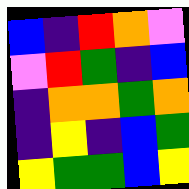[["blue", "indigo", "red", "orange", "violet"], ["violet", "red", "green", "indigo", "blue"], ["indigo", "orange", "orange", "green", "orange"], ["indigo", "yellow", "indigo", "blue", "green"], ["yellow", "green", "green", "blue", "yellow"]]